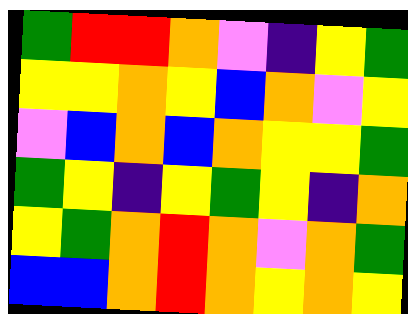[["green", "red", "red", "orange", "violet", "indigo", "yellow", "green"], ["yellow", "yellow", "orange", "yellow", "blue", "orange", "violet", "yellow"], ["violet", "blue", "orange", "blue", "orange", "yellow", "yellow", "green"], ["green", "yellow", "indigo", "yellow", "green", "yellow", "indigo", "orange"], ["yellow", "green", "orange", "red", "orange", "violet", "orange", "green"], ["blue", "blue", "orange", "red", "orange", "yellow", "orange", "yellow"]]